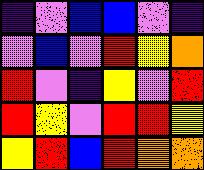[["indigo", "violet", "blue", "blue", "violet", "indigo"], ["violet", "blue", "violet", "red", "yellow", "orange"], ["red", "violet", "indigo", "yellow", "violet", "red"], ["red", "yellow", "violet", "red", "red", "yellow"], ["yellow", "red", "blue", "red", "orange", "orange"]]